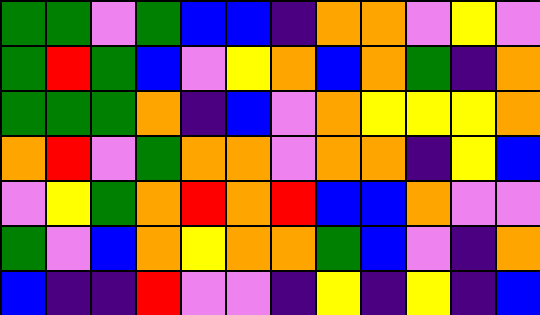[["green", "green", "violet", "green", "blue", "blue", "indigo", "orange", "orange", "violet", "yellow", "violet"], ["green", "red", "green", "blue", "violet", "yellow", "orange", "blue", "orange", "green", "indigo", "orange"], ["green", "green", "green", "orange", "indigo", "blue", "violet", "orange", "yellow", "yellow", "yellow", "orange"], ["orange", "red", "violet", "green", "orange", "orange", "violet", "orange", "orange", "indigo", "yellow", "blue"], ["violet", "yellow", "green", "orange", "red", "orange", "red", "blue", "blue", "orange", "violet", "violet"], ["green", "violet", "blue", "orange", "yellow", "orange", "orange", "green", "blue", "violet", "indigo", "orange"], ["blue", "indigo", "indigo", "red", "violet", "violet", "indigo", "yellow", "indigo", "yellow", "indigo", "blue"]]